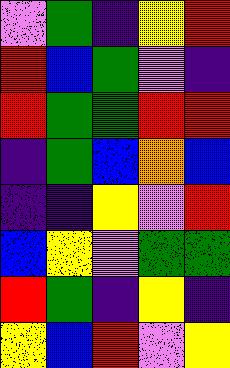[["violet", "green", "indigo", "yellow", "red"], ["red", "blue", "green", "violet", "indigo"], ["red", "green", "green", "red", "red"], ["indigo", "green", "blue", "orange", "blue"], ["indigo", "indigo", "yellow", "violet", "red"], ["blue", "yellow", "violet", "green", "green"], ["red", "green", "indigo", "yellow", "indigo"], ["yellow", "blue", "red", "violet", "yellow"]]